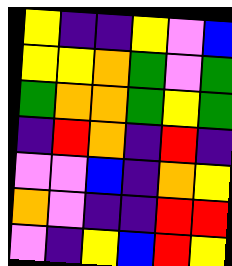[["yellow", "indigo", "indigo", "yellow", "violet", "blue"], ["yellow", "yellow", "orange", "green", "violet", "green"], ["green", "orange", "orange", "green", "yellow", "green"], ["indigo", "red", "orange", "indigo", "red", "indigo"], ["violet", "violet", "blue", "indigo", "orange", "yellow"], ["orange", "violet", "indigo", "indigo", "red", "red"], ["violet", "indigo", "yellow", "blue", "red", "yellow"]]